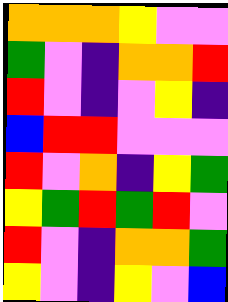[["orange", "orange", "orange", "yellow", "violet", "violet"], ["green", "violet", "indigo", "orange", "orange", "red"], ["red", "violet", "indigo", "violet", "yellow", "indigo"], ["blue", "red", "red", "violet", "violet", "violet"], ["red", "violet", "orange", "indigo", "yellow", "green"], ["yellow", "green", "red", "green", "red", "violet"], ["red", "violet", "indigo", "orange", "orange", "green"], ["yellow", "violet", "indigo", "yellow", "violet", "blue"]]